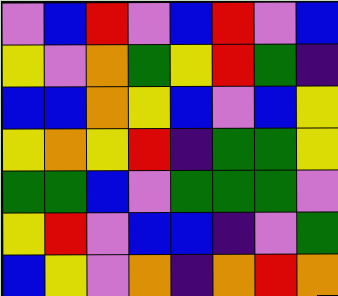[["violet", "blue", "red", "violet", "blue", "red", "violet", "blue"], ["yellow", "violet", "orange", "green", "yellow", "red", "green", "indigo"], ["blue", "blue", "orange", "yellow", "blue", "violet", "blue", "yellow"], ["yellow", "orange", "yellow", "red", "indigo", "green", "green", "yellow"], ["green", "green", "blue", "violet", "green", "green", "green", "violet"], ["yellow", "red", "violet", "blue", "blue", "indigo", "violet", "green"], ["blue", "yellow", "violet", "orange", "indigo", "orange", "red", "orange"]]